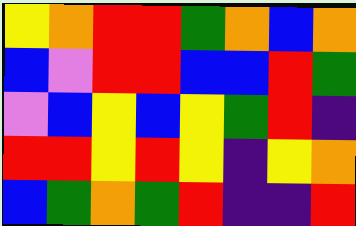[["yellow", "orange", "red", "red", "green", "orange", "blue", "orange"], ["blue", "violet", "red", "red", "blue", "blue", "red", "green"], ["violet", "blue", "yellow", "blue", "yellow", "green", "red", "indigo"], ["red", "red", "yellow", "red", "yellow", "indigo", "yellow", "orange"], ["blue", "green", "orange", "green", "red", "indigo", "indigo", "red"]]